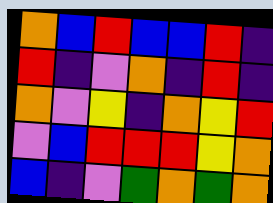[["orange", "blue", "red", "blue", "blue", "red", "indigo"], ["red", "indigo", "violet", "orange", "indigo", "red", "indigo"], ["orange", "violet", "yellow", "indigo", "orange", "yellow", "red"], ["violet", "blue", "red", "red", "red", "yellow", "orange"], ["blue", "indigo", "violet", "green", "orange", "green", "orange"]]